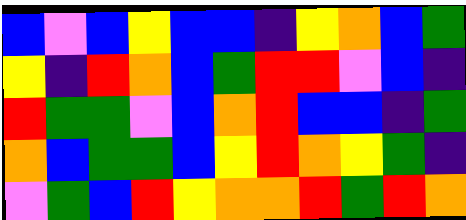[["blue", "violet", "blue", "yellow", "blue", "blue", "indigo", "yellow", "orange", "blue", "green"], ["yellow", "indigo", "red", "orange", "blue", "green", "red", "red", "violet", "blue", "indigo"], ["red", "green", "green", "violet", "blue", "orange", "red", "blue", "blue", "indigo", "green"], ["orange", "blue", "green", "green", "blue", "yellow", "red", "orange", "yellow", "green", "indigo"], ["violet", "green", "blue", "red", "yellow", "orange", "orange", "red", "green", "red", "orange"]]